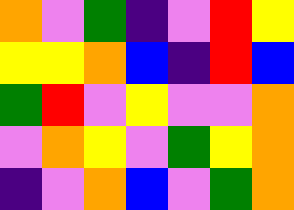[["orange", "violet", "green", "indigo", "violet", "red", "yellow"], ["yellow", "yellow", "orange", "blue", "indigo", "red", "blue"], ["green", "red", "violet", "yellow", "violet", "violet", "orange"], ["violet", "orange", "yellow", "violet", "green", "yellow", "orange"], ["indigo", "violet", "orange", "blue", "violet", "green", "orange"]]